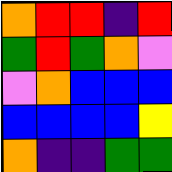[["orange", "red", "red", "indigo", "red"], ["green", "red", "green", "orange", "violet"], ["violet", "orange", "blue", "blue", "blue"], ["blue", "blue", "blue", "blue", "yellow"], ["orange", "indigo", "indigo", "green", "green"]]